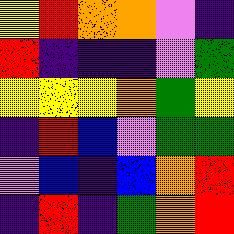[["yellow", "red", "orange", "orange", "violet", "indigo"], ["red", "indigo", "indigo", "indigo", "violet", "green"], ["yellow", "yellow", "yellow", "orange", "green", "yellow"], ["indigo", "red", "blue", "violet", "green", "green"], ["violet", "blue", "indigo", "blue", "orange", "red"], ["indigo", "red", "indigo", "green", "orange", "red"]]